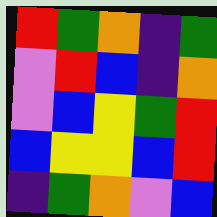[["red", "green", "orange", "indigo", "green"], ["violet", "red", "blue", "indigo", "orange"], ["violet", "blue", "yellow", "green", "red"], ["blue", "yellow", "yellow", "blue", "red"], ["indigo", "green", "orange", "violet", "blue"]]